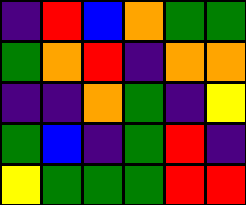[["indigo", "red", "blue", "orange", "green", "green"], ["green", "orange", "red", "indigo", "orange", "orange"], ["indigo", "indigo", "orange", "green", "indigo", "yellow"], ["green", "blue", "indigo", "green", "red", "indigo"], ["yellow", "green", "green", "green", "red", "red"]]